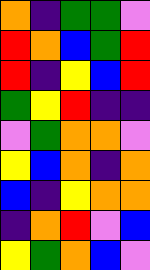[["orange", "indigo", "green", "green", "violet"], ["red", "orange", "blue", "green", "red"], ["red", "indigo", "yellow", "blue", "red"], ["green", "yellow", "red", "indigo", "indigo"], ["violet", "green", "orange", "orange", "violet"], ["yellow", "blue", "orange", "indigo", "orange"], ["blue", "indigo", "yellow", "orange", "orange"], ["indigo", "orange", "red", "violet", "blue"], ["yellow", "green", "orange", "blue", "violet"]]